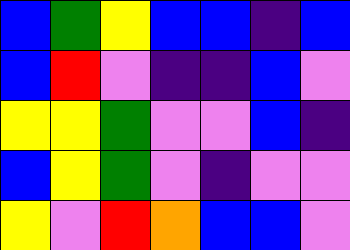[["blue", "green", "yellow", "blue", "blue", "indigo", "blue"], ["blue", "red", "violet", "indigo", "indigo", "blue", "violet"], ["yellow", "yellow", "green", "violet", "violet", "blue", "indigo"], ["blue", "yellow", "green", "violet", "indigo", "violet", "violet"], ["yellow", "violet", "red", "orange", "blue", "blue", "violet"]]